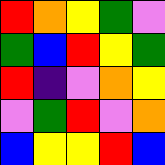[["red", "orange", "yellow", "green", "violet"], ["green", "blue", "red", "yellow", "green"], ["red", "indigo", "violet", "orange", "yellow"], ["violet", "green", "red", "violet", "orange"], ["blue", "yellow", "yellow", "red", "blue"]]